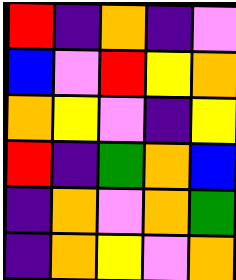[["red", "indigo", "orange", "indigo", "violet"], ["blue", "violet", "red", "yellow", "orange"], ["orange", "yellow", "violet", "indigo", "yellow"], ["red", "indigo", "green", "orange", "blue"], ["indigo", "orange", "violet", "orange", "green"], ["indigo", "orange", "yellow", "violet", "orange"]]